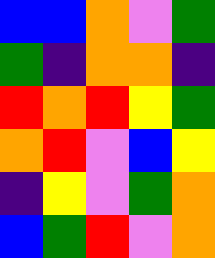[["blue", "blue", "orange", "violet", "green"], ["green", "indigo", "orange", "orange", "indigo"], ["red", "orange", "red", "yellow", "green"], ["orange", "red", "violet", "blue", "yellow"], ["indigo", "yellow", "violet", "green", "orange"], ["blue", "green", "red", "violet", "orange"]]